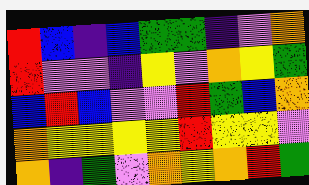[["red", "blue", "indigo", "blue", "green", "green", "indigo", "violet", "orange"], ["red", "violet", "violet", "indigo", "yellow", "violet", "orange", "yellow", "green"], ["blue", "red", "blue", "violet", "violet", "red", "green", "blue", "orange"], ["orange", "yellow", "yellow", "yellow", "yellow", "red", "yellow", "yellow", "violet"], ["orange", "indigo", "green", "violet", "orange", "yellow", "orange", "red", "green"]]